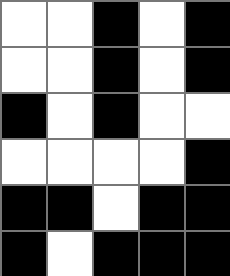[["white", "white", "black", "white", "black"], ["white", "white", "black", "white", "black"], ["black", "white", "black", "white", "white"], ["white", "white", "white", "white", "black"], ["black", "black", "white", "black", "black"], ["black", "white", "black", "black", "black"]]